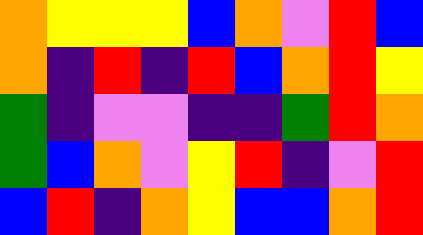[["orange", "yellow", "yellow", "yellow", "blue", "orange", "violet", "red", "blue"], ["orange", "indigo", "red", "indigo", "red", "blue", "orange", "red", "yellow"], ["green", "indigo", "violet", "violet", "indigo", "indigo", "green", "red", "orange"], ["green", "blue", "orange", "violet", "yellow", "red", "indigo", "violet", "red"], ["blue", "red", "indigo", "orange", "yellow", "blue", "blue", "orange", "red"]]